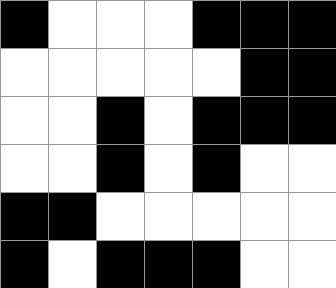[["black", "white", "white", "white", "black", "black", "black"], ["white", "white", "white", "white", "white", "black", "black"], ["white", "white", "black", "white", "black", "black", "black"], ["white", "white", "black", "white", "black", "white", "white"], ["black", "black", "white", "white", "white", "white", "white"], ["black", "white", "black", "black", "black", "white", "white"]]